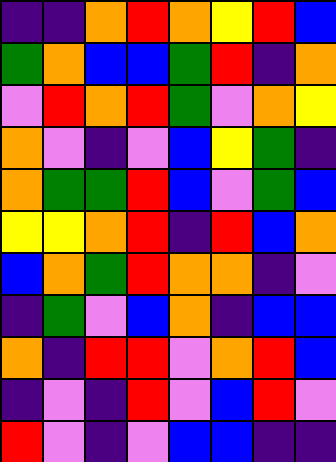[["indigo", "indigo", "orange", "red", "orange", "yellow", "red", "blue"], ["green", "orange", "blue", "blue", "green", "red", "indigo", "orange"], ["violet", "red", "orange", "red", "green", "violet", "orange", "yellow"], ["orange", "violet", "indigo", "violet", "blue", "yellow", "green", "indigo"], ["orange", "green", "green", "red", "blue", "violet", "green", "blue"], ["yellow", "yellow", "orange", "red", "indigo", "red", "blue", "orange"], ["blue", "orange", "green", "red", "orange", "orange", "indigo", "violet"], ["indigo", "green", "violet", "blue", "orange", "indigo", "blue", "blue"], ["orange", "indigo", "red", "red", "violet", "orange", "red", "blue"], ["indigo", "violet", "indigo", "red", "violet", "blue", "red", "violet"], ["red", "violet", "indigo", "violet", "blue", "blue", "indigo", "indigo"]]